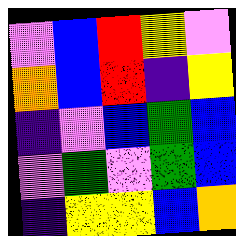[["violet", "blue", "red", "yellow", "violet"], ["orange", "blue", "red", "indigo", "yellow"], ["indigo", "violet", "blue", "green", "blue"], ["violet", "green", "violet", "green", "blue"], ["indigo", "yellow", "yellow", "blue", "orange"]]